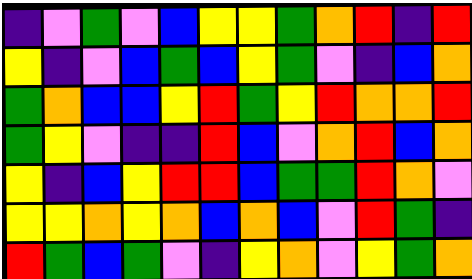[["indigo", "violet", "green", "violet", "blue", "yellow", "yellow", "green", "orange", "red", "indigo", "red"], ["yellow", "indigo", "violet", "blue", "green", "blue", "yellow", "green", "violet", "indigo", "blue", "orange"], ["green", "orange", "blue", "blue", "yellow", "red", "green", "yellow", "red", "orange", "orange", "red"], ["green", "yellow", "violet", "indigo", "indigo", "red", "blue", "violet", "orange", "red", "blue", "orange"], ["yellow", "indigo", "blue", "yellow", "red", "red", "blue", "green", "green", "red", "orange", "violet"], ["yellow", "yellow", "orange", "yellow", "orange", "blue", "orange", "blue", "violet", "red", "green", "indigo"], ["red", "green", "blue", "green", "violet", "indigo", "yellow", "orange", "violet", "yellow", "green", "orange"]]